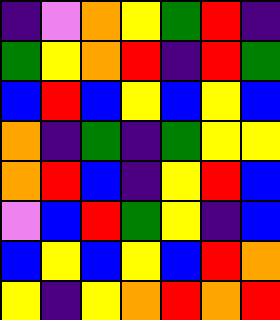[["indigo", "violet", "orange", "yellow", "green", "red", "indigo"], ["green", "yellow", "orange", "red", "indigo", "red", "green"], ["blue", "red", "blue", "yellow", "blue", "yellow", "blue"], ["orange", "indigo", "green", "indigo", "green", "yellow", "yellow"], ["orange", "red", "blue", "indigo", "yellow", "red", "blue"], ["violet", "blue", "red", "green", "yellow", "indigo", "blue"], ["blue", "yellow", "blue", "yellow", "blue", "red", "orange"], ["yellow", "indigo", "yellow", "orange", "red", "orange", "red"]]